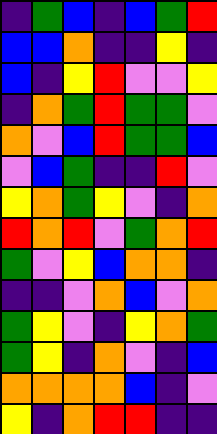[["indigo", "green", "blue", "indigo", "blue", "green", "red"], ["blue", "blue", "orange", "indigo", "indigo", "yellow", "indigo"], ["blue", "indigo", "yellow", "red", "violet", "violet", "yellow"], ["indigo", "orange", "green", "red", "green", "green", "violet"], ["orange", "violet", "blue", "red", "green", "green", "blue"], ["violet", "blue", "green", "indigo", "indigo", "red", "violet"], ["yellow", "orange", "green", "yellow", "violet", "indigo", "orange"], ["red", "orange", "red", "violet", "green", "orange", "red"], ["green", "violet", "yellow", "blue", "orange", "orange", "indigo"], ["indigo", "indigo", "violet", "orange", "blue", "violet", "orange"], ["green", "yellow", "violet", "indigo", "yellow", "orange", "green"], ["green", "yellow", "indigo", "orange", "violet", "indigo", "blue"], ["orange", "orange", "orange", "orange", "blue", "indigo", "violet"], ["yellow", "indigo", "orange", "red", "red", "indigo", "indigo"]]